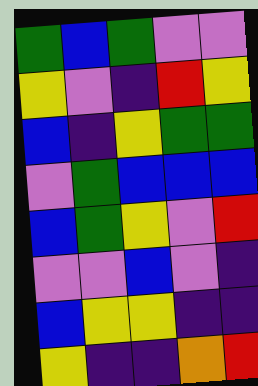[["green", "blue", "green", "violet", "violet"], ["yellow", "violet", "indigo", "red", "yellow"], ["blue", "indigo", "yellow", "green", "green"], ["violet", "green", "blue", "blue", "blue"], ["blue", "green", "yellow", "violet", "red"], ["violet", "violet", "blue", "violet", "indigo"], ["blue", "yellow", "yellow", "indigo", "indigo"], ["yellow", "indigo", "indigo", "orange", "red"]]